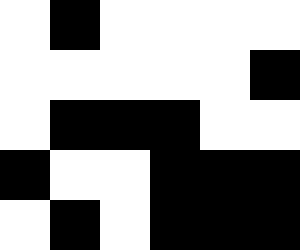[["white", "black", "white", "white", "white", "white"], ["white", "white", "white", "white", "white", "black"], ["white", "black", "black", "black", "white", "white"], ["black", "white", "white", "black", "black", "black"], ["white", "black", "white", "black", "black", "black"]]